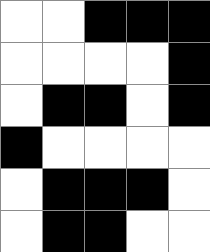[["white", "white", "black", "black", "black"], ["white", "white", "white", "white", "black"], ["white", "black", "black", "white", "black"], ["black", "white", "white", "white", "white"], ["white", "black", "black", "black", "white"], ["white", "black", "black", "white", "white"]]